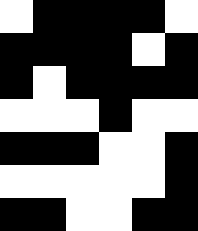[["white", "black", "black", "black", "black", "white"], ["black", "black", "black", "black", "white", "black"], ["black", "white", "black", "black", "black", "black"], ["white", "white", "white", "black", "white", "white"], ["black", "black", "black", "white", "white", "black"], ["white", "white", "white", "white", "white", "black"], ["black", "black", "white", "white", "black", "black"]]